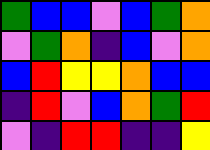[["green", "blue", "blue", "violet", "blue", "green", "orange"], ["violet", "green", "orange", "indigo", "blue", "violet", "orange"], ["blue", "red", "yellow", "yellow", "orange", "blue", "blue"], ["indigo", "red", "violet", "blue", "orange", "green", "red"], ["violet", "indigo", "red", "red", "indigo", "indigo", "yellow"]]